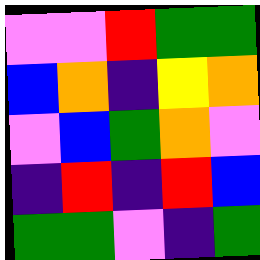[["violet", "violet", "red", "green", "green"], ["blue", "orange", "indigo", "yellow", "orange"], ["violet", "blue", "green", "orange", "violet"], ["indigo", "red", "indigo", "red", "blue"], ["green", "green", "violet", "indigo", "green"]]